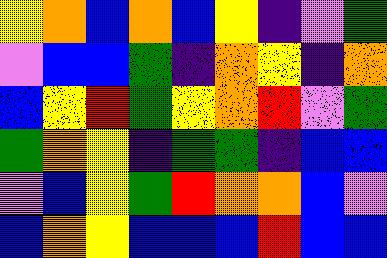[["yellow", "orange", "blue", "orange", "blue", "yellow", "indigo", "violet", "green"], ["violet", "blue", "blue", "green", "indigo", "orange", "yellow", "indigo", "orange"], ["blue", "yellow", "red", "green", "yellow", "orange", "red", "violet", "green"], ["green", "orange", "yellow", "indigo", "green", "green", "indigo", "blue", "blue"], ["violet", "blue", "yellow", "green", "red", "orange", "orange", "blue", "violet"], ["blue", "orange", "yellow", "blue", "blue", "blue", "red", "blue", "blue"]]